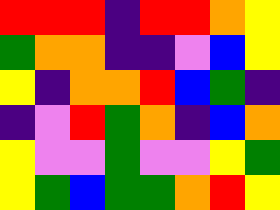[["red", "red", "red", "indigo", "red", "red", "orange", "yellow"], ["green", "orange", "orange", "indigo", "indigo", "violet", "blue", "yellow"], ["yellow", "indigo", "orange", "orange", "red", "blue", "green", "indigo"], ["indigo", "violet", "red", "green", "orange", "indigo", "blue", "orange"], ["yellow", "violet", "violet", "green", "violet", "violet", "yellow", "green"], ["yellow", "green", "blue", "green", "green", "orange", "red", "yellow"]]